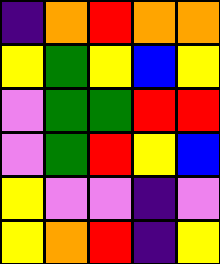[["indigo", "orange", "red", "orange", "orange"], ["yellow", "green", "yellow", "blue", "yellow"], ["violet", "green", "green", "red", "red"], ["violet", "green", "red", "yellow", "blue"], ["yellow", "violet", "violet", "indigo", "violet"], ["yellow", "orange", "red", "indigo", "yellow"]]